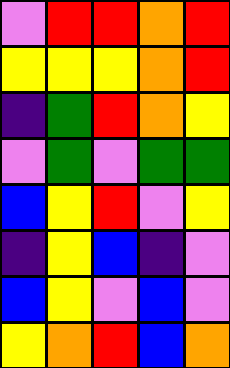[["violet", "red", "red", "orange", "red"], ["yellow", "yellow", "yellow", "orange", "red"], ["indigo", "green", "red", "orange", "yellow"], ["violet", "green", "violet", "green", "green"], ["blue", "yellow", "red", "violet", "yellow"], ["indigo", "yellow", "blue", "indigo", "violet"], ["blue", "yellow", "violet", "blue", "violet"], ["yellow", "orange", "red", "blue", "orange"]]